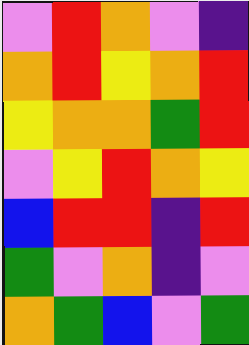[["violet", "red", "orange", "violet", "indigo"], ["orange", "red", "yellow", "orange", "red"], ["yellow", "orange", "orange", "green", "red"], ["violet", "yellow", "red", "orange", "yellow"], ["blue", "red", "red", "indigo", "red"], ["green", "violet", "orange", "indigo", "violet"], ["orange", "green", "blue", "violet", "green"]]